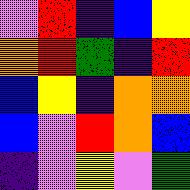[["violet", "red", "indigo", "blue", "yellow"], ["orange", "red", "green", "indigo", "red"], ["blue", "yellow", "indigo", "orange", "orange"], ["blue", "violet", "red", "orange", "blue"], ["indigo", "violet", "yellow", "violet", "green"]]